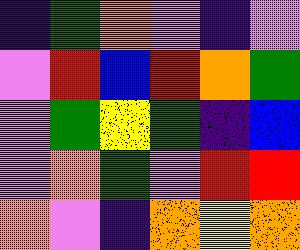[["indigo", "green", "orange", "violet", "indigo", "violet"], ["violet", "red", "blue", "red", "orange", "green"], ["violet", "green", "yellow", "green", "indigo", "blue"], ["violet", "orange", "green", "violet", "red", "red"], ["orange", "violet", "indigo", "orange", "yellow", "orange"]]